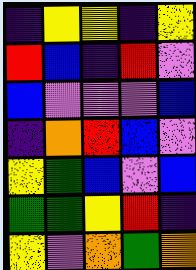[["indigo", "yellow", "yellow", "indigo", "yellow"], ["red", "blue", "indigo", "red", "violet"], ["blue", "violet", "violet", "violet", "blue"], ["indigo", "orange", "red", "blue", "violet"], ["yellow", "green", "blue", "violet", "blue"], ["green", "green", "yellow", "red", "indigo"], ["yellow", "violet", "orange", "green", "orange"]]